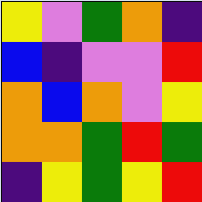[["yellow", "violet", "green", "orange", "indigo"], ["blue", "indigo", "violet", "violet", "red"], ["orange", "blue", "orange", "violet", "yellow"], ["orange", "orange", "green", "red", "green"], ["indigo", "yellow", "green", "yellow", "red"]]